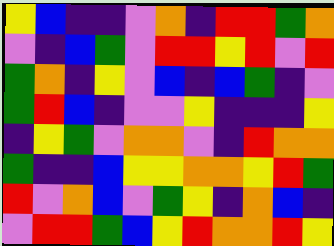[["yellow", "blue", "indigo", "indigo", "violet", "orange", "indigo", "red", "red", "green", "orange"], ["violet", "indigo", "blue", "green", "violet", "red", "red", "yellow", "red", "violet", "red"], ["green", "orange", "indigo", "yellow", "violet", "blue", "indigo", "blue", "green", "indigo", "violet"], ["green", "red", "blue", "indigo", "violet", "violet", "yellow", "indigo", "indigo", "indigo", "yellow"], ["indigo", "yellow", "green", "violet", "orange", "orange", "violet", "indigo", "red", "orange", "orange"], ["green", "indigo", "indigo", "blue", "yellow", "yellow", "orange", "orange", "yellow", "red", "green"], ["red", "violet", "orange", "blue", "violet", "green", "yellow", "indigo", "orange", "blue", "indigo"], ["violet", "red", "red", "green", "blue", "yellow", "red", "orange", "orange", "red", "yellow"]]